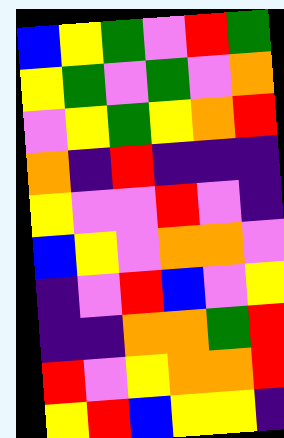[["blue", "yellow", "green", "violet", "red", "green"], ["yellow", "green", "violet", "green", "violet", "orange"], ["violet", "yellow", "green", "yellow", "orange", "red"], ["orange", "indigo", "red", "indigo", "indigo", "indigo"], ["yellow", "violet", "violet", "red", "violet", "indigo"], ["blue", "yellow", "violet", "orange", "orange", "violet"], ["indigo", "violet", "red", "blue", "violet", "yellow"], ["indigo", "indigo", "orange", "orange", "green", "red"], ["red", "violet", "yellow", "orange", "orange", "red"], ["yellow", "red", "blue", "yellow", "yellow", "indigo"]]